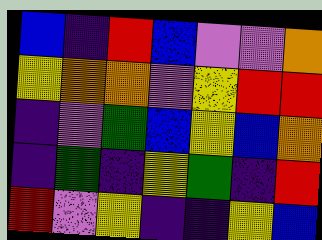[["blue", "indigo", "red", "blue", "violet", "violet", "orange"], ["yellow", "orange", "orange", "violet", "yellow", "red", "red"], ["indigo", "violet", "green", "blue", "yellow", "blue", "orange"], ["indigo", "green", "indigo", "yellow", "green", "indigo", "red"], ["red", "violet", "yellow", "indigo", "indigo", "yellow", "blue"]]